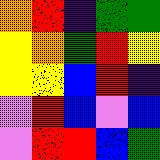[["orange", "red", "indigo", "green", "green"], ["yellow", "orange", "green", "red", "yellow"], ["yellow", "yellow", "blue", "red", "indigo"], ["violet", "red", "blue", "violet", "blue"], ["violet", "red", "red", "blue", "green"]]